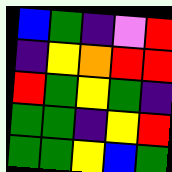[["blue", "green", "indigo", "violet", "red"], ["indigo", "yellow", "orange", "red", "red"], ["red", "green", "yellow", "green", "indigo"], ["green", "green", "indigo", "yellow", "red"], ["green", "green", "yellow", "blue", "green"]]